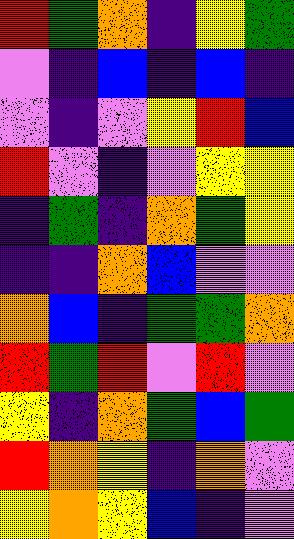[["red", "green", "orange", "indigo", "yellow", "green"], ["violet", "indigo", "blue", "indigo", "blue", "indigo"], ["violet", "indigo", "violet", "yellow", "red", "blue"], ["red", "violet", "indigo", "violet", "yellow", "yellow"], ["indigo", "green", "indigo", "orange", "green", "yellow"], ["indigo", "indigo", "orange", "blue", "violet", "violet"], ["orange", "blue", "indigo", "green", "green", "orange"], ["red", "green", "red", "violet", "red", "violet"], ["yellow", "indigo", "orange", "green", "blue", "green"], ["red", "orange", "yellow", "indigo", "orange", "violet"], ["yellow", "orange", "yellow", "blue", "indigo", "violet"]]